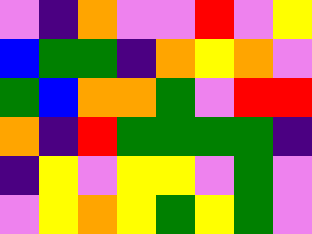[["violet", "indigo", "orange", "violet", "violet", "red", "violet", "yellow"], ["blue", "green", "green", "indigo", "orange", "yellow", "orange", "violet"], ["green", "blue", "orange", "orange", "green", "violet", "red", "red"], ["orange", "indigo", "red", "green", "green", "green", "green", "indigo"], ["indigo", "yellow", "violet", "yellow", "yellow", "violet", "green", "violet"], ["violet", "yellow", "orange", "yellow", "green", "yellow", "green", "violet"]]